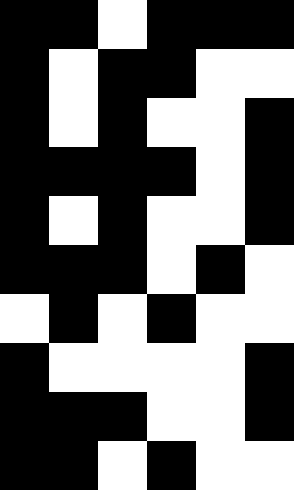[["black", "black", "white", "black", "black", "black"], ["black", "white", "black", "black", "white", "white"], ["black", "white", "black", "white", "white", "black"], ["black", "black", "black", "black", "white", "black"], ["black", "white", "black", "white", "white", "black"], ["black", "black", "black", "white", "black", "white"], ["white", "black", "white", "black", "white", "white"], ["black", "white", "white", "white", "white", "black"], ["black", "black", "black", "white", "white", "black"], ["black", "black", "white", "black", "white", "white"]]